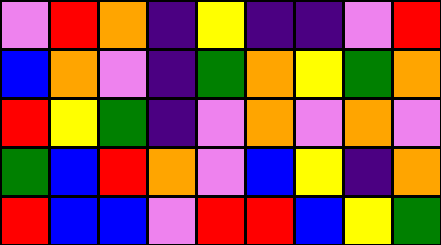[["violet", "red", "orange", "indigo", "yellow", "indigo", "indigo", "violet", "red"], ["blue", "orange", "violet", "indigo", "green", "orange", "yellow", "green", "orange"], ["red", "yellow", "green", "indigo", "violet", "orange", "violet", "orange", "violet"], ["green", "blue", "red", "orange", "violet", "blue", "yellow", "indigo", "orange"], ["red", "blue", "blue", "violet", "red", "red", "blue", "yellow", "green"]]